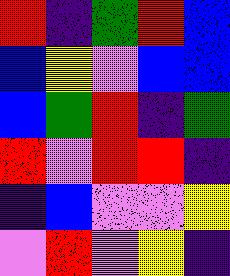[["red", "indigo", "green", "red", "blue"], ["blue", "yellow", "violet", "blue", "blue"], ["blue", "green", "red", "indigo", "green"], ["red", "violet", "red", "red", "indigo"], ["indigo", "blue", "violet", "violet", "yellow"], ["violet", "red", "violet", "yellow", "indigo"]]